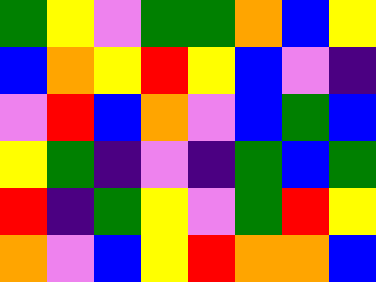[["green", "yellow", "violet", "green", "green", "orange", "blue", "yellow"], ["blue", "orange", "yellow", "red", "yellow", "blue", "violet", "indigo"], ["violet", "red", "blue", "orange", "violet", "blue", "green", "blue"], ["yellow", "green", "indigo", "violet", "indigo", "green", "blue", "green"], ["red", "indigo", "green", "yellow", "violet", "green", "red", "yellow"], ["orange", "violet", "blue", "yellow", "red", "orange", "orange", "blue"]]